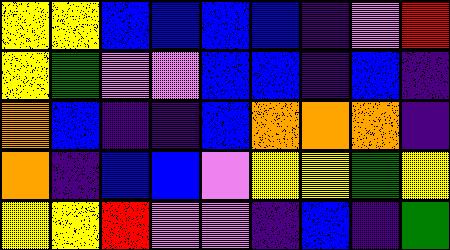[["yellow", "yellow", "blue", "blue", "blue", "blue", "indigo", "violet", "red"], ["yellow", "green", "violet", "violet", "blue", "blue", "indigo", "blue", "indigo"], ["orange", "blue", "indigo", "indigo", "blue", "orange", "orange", "orange", "indigo"], ["orange", "indigo", "blue", "blue", "violet", "yellow", "yellow", "green", "yellow"], ["yellow", "yellow", "red", "violet", "violet", "indigo", "blue", "indigo", "green"]]